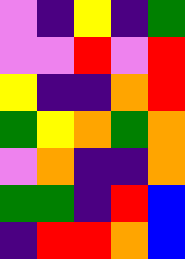[["violet", "indigo", "yellow", "indigo", "green"], ["violet", "violet", "red", "violet", "red"], ["yellow", "indigo", "indigo", "orange", "red"], ["green", "yellow", "orange", "green", "orange"], ["violet", "orange", "indigo", "indigo", "orange"], ["green", "green", "indigo", "red", "blue"], ["indigo", "red", "red", "orange", "blue"]]